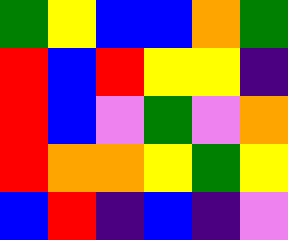[["green", "yellow", "blue", "blue", "orange", "green"], ["red", "blue", "red", "yellow", "yellow", "indigo"], ["red", "blue", "violet", "green", "violet", "orange"], ["red", "orange", "orange", "yellow", "green", "yellow"], ["blue", "red", "indigo", "blue", "indigo", "violet"]]